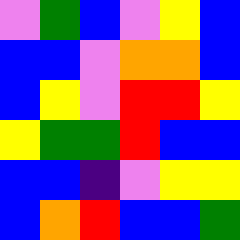[["violet", "green", "blue", "violet", "yellow", "blue"], ["blue", "blue", "violet", "orange", "orange", "blue"], ["blue", "yellow", "violet", "red", "red", "yellow"], ["yellow", "green", "green", "red", "blue", "blue"], ["blue", "blue", "indigo", "violet", "yellow", "yellow"], ["blue", "orange", "red", "blue", "blue", "green"]]